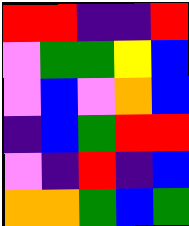[["red", "red", "indigo", "indigo", "red"], ["violet", "green", "green", "yellow", "blue"], ["violet", "blue", "violet", "orange", "blue"], ["indigo", "blue", "green", "red", "red"], ["violet", "indigo", "red", "indigo", "blue"], ["orange", "orange", "green", "blue", "green"]]